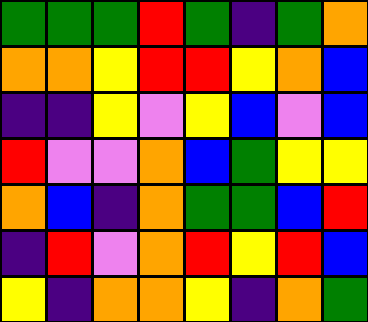[["green", "green", "green", "red", "green", "indigo", "green", "orange"], ["orange", "orange", "yellow", "red", "red", "yellow", "orange", "blue"], ["indigo", "indigo", "yellow", "violet", "yellow", "blue", "violet", "blue"], ["red", "violet", "violet", "orange", "blue", "green", "yellow", "yellow"], ["orange", "blue", "indigo", "orange", "green", "green", "blue", "red"], ["indigo", "red", "violet", "orange", "red", "yellow", "red", "blue"], ["yellow", "indigo", "orange", "orange", "yellow", "indigo", "orange", "green"]]